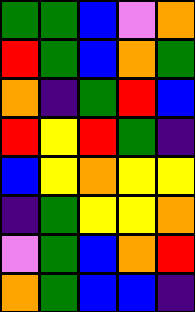[["green", "green", "blue", "violet", "orange"], ["red", "green", "blue", "orange", "green"], ["orange", "indigo", "green", "red", "blue"], ["red", "yellow", "red", "green", "indigo"], ["blue", "yellow", "orange", "yellow", "yellow"], ["indigo", "green", "yellow", "yellow", "orange"], ["violet", "green", "blue", "orange", "red"], ["orange", "green", "blue", "blue", "indigo"]]